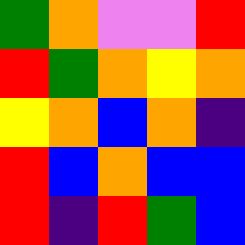[["green", "orange", "violet", "violet", "red"], ["red", "green", "orange", "yellow", "orange"], ["yellow", "orange", "blue", "orange", "indigo"], ["red", "blue", "orange", "blue", "blue"], ["red", "indigo", "red", "green", "blue"]]